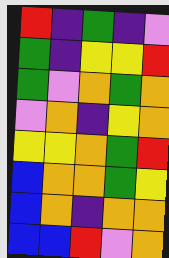[["red", "indigo", "green", "indigo", "violet"], ["green", "indigo", "yellow", "yellow", "red"], ["green", "violet", "orange", "green", "orange"], ["violet", "orange", "indigo", "yellow", "orange"], ["yellow", "yellow", "orange", "green", "red"], ["blue", "orange", "orange", "green", "yellow"], ["blue", "orange", "indigo", "orange", "orange"], ["blue", "blue", "red", "violet", "orange"]]